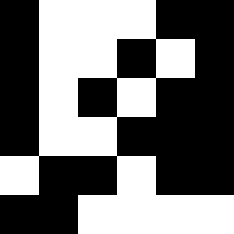[["black", "white", "white", "white", "black", "black"], ["black", "white", "white", "black", "white", "black"], ["black", "white", "black", "white", "black", "black"], ["black", "white", "white", "black", "black", "black"], ["white", "black", "black", "white", "black", "black"], ["black", "black", "white", "white", "white", "white"]]